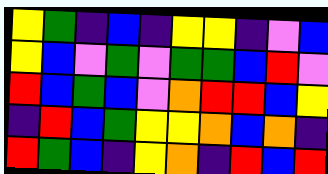[["yellow", "green", "indigo", "blue", "indigo", "yellow", "yellow", "indigo", "violet", "blue"], ["yellow", "blue", "violet", "green", "violet", "green", "green", "blue", "red", "violet"], ["red", "blue", "green", "blue", "violet", "orange", "red", "red", "blue", "yellow"], ["indigo", "red", "blue", "green", "yellow", "yellow", "orange", "blue", "orange", "indigo"], ["red", "green", "blue", "indigo", "yellow", "orange", "indigo", "red", "blue", "red"]]